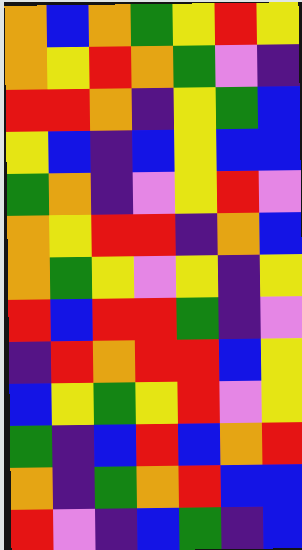[["orange", "blue", "orange", "green", "yellow", "red", "yellow"], ["orange", "yellow", "red", "orange", "green", "violet", "indigo"], ["red", "red", "orange", "indigo", "yellow", "green", "blue"], ["yellow", "blue", "indigo", "blue", "yellow", "blue", "blue"], ["green", "orange", "indigo", "violet", "yellow", "red", "violet"], ["orange", "yellow", "red", "red", "indigo", "orange", "blue"], ["orange", "green", "yellow", "violet", "yellow", "indigo", "yellow"], ["red", "blue", "red", "red", "green", "indigo", "violet"], ["indigo", "red", "orange", "red", "red", "blue", "yellow"], ["blue", "yellow", "green", "yellow", "red", "violet", "yellow"], ["green", "indigo", "blue", "red", "blue", "orange", "red"], ["orange", "indigo", "green", "orange", "red", "blue", "blue"], ["red", "violet", "indigo", "blue", "green", "indigo", "blue"]]